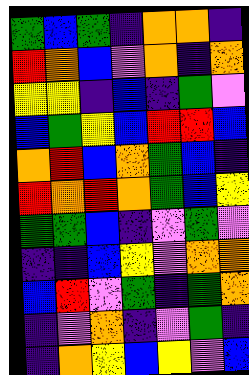[["green", "blue", "green", "indigo", "orange", "orange", "indigo"], ["red", "orange", "blue", "violet", "orange", "indigo", "orange"], ["yellow", "yellow", "indigo", "blue", "indigo", "green", "violet"], ["blue", "green", "yellow", "blue", "red", "red", "blue"], ["orange", "red", "blue", "orange", "green", "blue", "indigo"], ["red", "orange", "red", "orange", "green", "blue", "yellow"], ["green", "green", "blue", "indigo", "violet", "green", "violet"], ["indigo", "indigo", "blue", "yellow", "violet", "orange", "orange"], ["blue", "red", "violet", "green", "indigo", "green", "orange"], ["indigo", "violet", "orange", "indigo", "violet", "green", "indigo"], ["indigo", "orange", "yellow", "blue", "yellow", "violet", "blue"]]